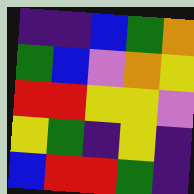[["indigo", "indigo", "blue", "green", "orange"], ["green", "blue", "violet", "orange", "yellow"], ["red", "red", "yellow", "yellow", "violet"], ["yellow", "green", "indigo", "yellow", "indigo"], ["blue", "red", "red", "green", "indigo"]]